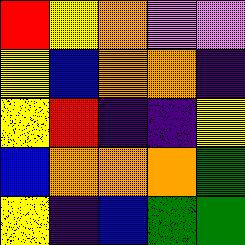[["red", "yellow", "orange", "violet", "violet"], ["yellow", "blue", "orange", "orange", "indigo"], ["yellow", "red", "indigo", "indigo", "yellow"], ["blue", "orange", "orange", "orange", "green"], ["yellow", "indigo", "blue", "green", "green"]]